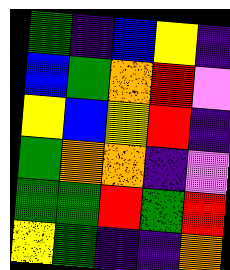[["green", "indigo", "blue", "yellow", "indigo"], ["blue", "green", "orange", "red", "violet"], ["yellow", "blue", "yellow", "red", "indigo"], ["green", "orange", "orange", "indigo", "violet"], ["green", "green", "red", "green", "red"], ["yellow", "green", "indigo", "indigo", "orange"]]